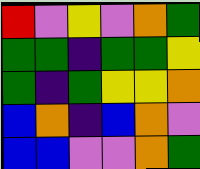[["red", "violet", "yellow", "violet", "orange", "green"], ["green", "green", "indigo", "green", "green", "yellow"], ["green", "indigo", "green", "yellow", "yellow", "orange"], ["blue", "orange", "indigo", "blue", "orange", "violet"], ["blue", "blue", "violet", "violet", "orange", "green"]]